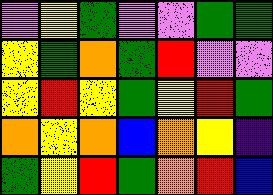[["violet", "yellow", "green", "violet", "violet", "green", "green"], ["yellow", "green", "orange", "green", "red", "violet", "violet"], ["yellow", "red", "yellow", "green", "yellow", "red", "green"], ["orange", "yellow", "orange", "blue", "orange", "yellow", "indigo"], ["green", "yellow", "red", "green", "orange", "red", "blue"]]